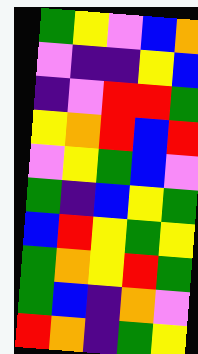[["green", "yellow", "violet", "blue", "orange"], ["violet", "indigo", "indigo", "yellow", "blue"], ["indigo", "violet", "red", "red", "green"], ["yellow", "orange", "red", "blue", "red"], ["violet", "yellow", "green", "blue", "violet"], ["green", "indigo", "blue", "yellow", "green"], ["blue", "red", "yellow", "green", "yellow"], ["green", "orange", "yellow", "red", "green"], ["green", "blue", "indigo", "orange", "violet"], ["red", "orange", "indigo", "green", "yellow"]]